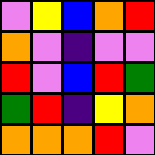[["violet", "yellow", "blue", "orange", "red"], ["orange", "violet", "indigo", "violet", "violet"], ["red", "violet", "blue", "red", "green"], ["green", "red", "indigo", "yellow", "orange"], ["orange", "orange", "orange", "red", "violet"]]